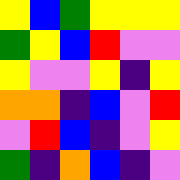[["yellow", "blue", "green", "yellow", "yellow", "yellow"], ["green", "yellow", "blue", "red", "violet", "violet"], ["yellow", "violet", "violet", "yellow", "indigo", "yellow"], ["orange", "orange", "indigo", "blue", "violet", "red"], ["violet", "red", "blue", "indigo", "violet", "yellow"], ["green", "indigo", "orange", "blue", "indigo", "violet"]]